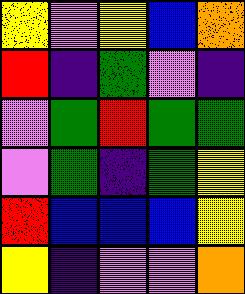[["yellow", "violet", "yellow", "blue", "orange"], ["red", "indigo", "green", "violet", "indigo"], ["violet", "green", "red", "green", "green"], ["violet", "green", "indigo", "green", "yellow"], ["red", "blue", "blue", "blue", "yellow"], ["yellow", "indigo", "violet", "violet", "orange"]]